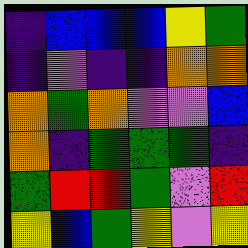[["indigo", "blue", "blue", "blue", "yellow", "green"], ["indigo", "violet", "indigo", "indigo", "orange", "orange"], ["orange", "green", "orange", "violet", "violet", "blue"], ["orange", "indigo", "green", "green", "green", "indigo"], ["green", "red", "red", "green", "violet", "red"], ["yellow", "blue", "green", "yellow", "violet", "yellow"]]